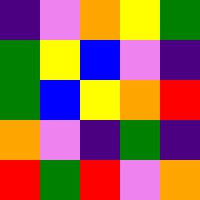[["indigo", "violet", "orange", "yellow", "green"], ["green", "yellow", "blue", "violet", "indigo"], ["green", "blue", "yellow", "orange", "red"], ["orange", "violet", "indigo", "green", "indigo"], ["red", "green", "red", "violet", "orange"]]